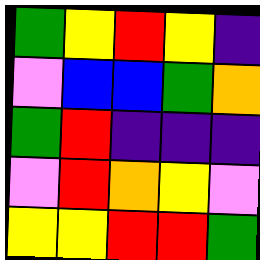[["green", "yellow", "red", "yellow", "indigo"], ["violet", "blue", "blue", "green", "orange"], ["green", "red", "indigo", "indigo", "indigo"], ["violet", "red", "orange", "yellow", "violet"], ["yellow", "yellow", "red", "red", "green"]]